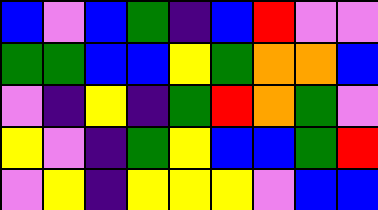[["blue", "violet", "blue", "green", "indigo", "blue", "red", "violet", "violet"], ["green", "green", "blue", "blue", "yellow", "green", "orange", "orange", "blue"], ["violet", "indigo", "yellow", "indigo", "green", "red", "orange", "green", "violet"], ["yellow", "violet", "indigo", "green", "yellow", "blue", "blue", "green", "red"], ["violet", "yellow", "indigo", "yellow", "yellow", "yellow", "violet", "blue", "blue"]]